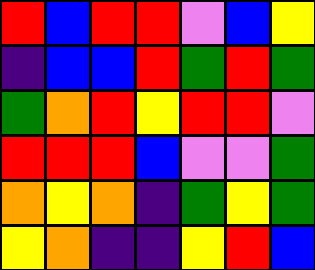[["red", "blue", "red", "red", "violet", "blue", "yellow"], ["indigo", "blue", "blue", "red", "green", "red", "green"], ["green", "orange", "red", "yellow", "red", "red", "violet"], ["red", "red", "red", "blue", "violet", "violet", "green"], ["orange", "yellow", "orange", "indigo", "green", "yellow", "green"], ["yellow", "orange", "indigo", "indigo", "yellow", "red", "blue"]]